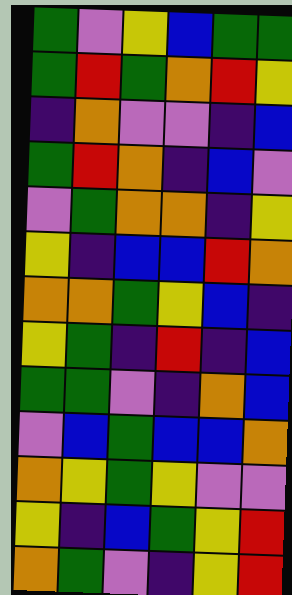[["green", "violet", "yellow", "blue", "green", "green"], ["green", "red", "green", "orange", "red", "yellow"], ["indigo", "orange", "violet", "violet", "indigo", "blue"], ["green", "red", "orange", "indigo", "blue", "violet"], ["violet", "green", "orange", "orange", "indigo", "yellow"], ["yellow", "indigo", "blue", "blue", "red", "orange"], ["orange", "orange", "green", "yellow", "blue", "indigo"], ["yellow", "green", "indigo", "red", "indigo", "blue"], ["green", "green", "violet", "indigo", "orange", "blue"], ["violet", "blue", "green", "blue", "blue", "orange"], ["orange", "yellow", "green", "yellow", "violet", "violet"], ["yellow", "indigo", "blue", "green", "yellow", "red"], ["orange", "green", "violet", "indigo", "yellow", "red"]]